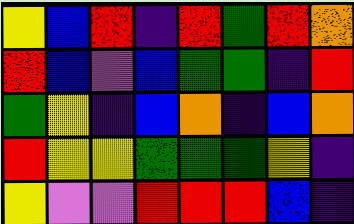[["yellow", "blue", "red", "indigo", "red", "green", "red", "orange"], ["red", "blue", "violet", "blue", "green", "green", "indigo", "red"], ["green", "yellow", "indigo", "blue", "orange", "indigo", "blue", "orange"], ["red", "yellow", "yellow", "green", "green", "green", "yellow", "indigo"], ["yellow", "violet", "violet", "red", "red", "red", "blue", "indigo"]]